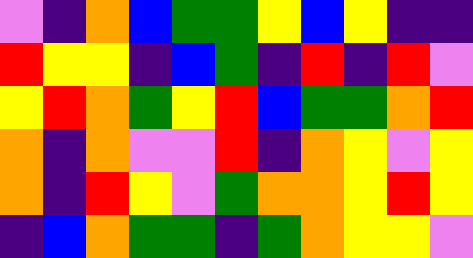[["violet", "indigo", "orange", "blue", "green", "green", "yellow", "blue", "yellow", "indigo", "indigo"], ["red", "yellow", "yellow", "indigo", "blue", "green", "indigo", "red", "indigo", "red", "violet"], ["yellow", "red", "orange", "green", "yellow", "red", "blue", "green", "green", "orange", "red"], ["orange", "indigo", "orange", "violet", "violet", "red", "indigo", "orange", "yellow", "violet", "yellow"], ["orange", "indigo", "red", "yellow", "violet", "green", "orange", "orange", "yellow", "red", "yellow"], ["indigo", "blue", "orange", "green", "green", "indigo", "green", "orange", "yellow", "yellow", "violet"]]